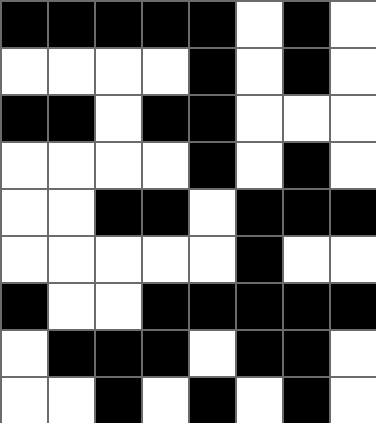[["black", "black", "black", "black", "black", "white", "black", "white"], ["white", "white", "white", "white", "black", "white", "black", "white"], ["black", "black", "white", "black", "black", "white", "white", "white"], ["white", "white", "white", "white", "black", "white", "black", "white"], ["white", "white", "black", "black", "white", "black", "black", "black"], ["white", "white", "white", "white", "white", "black", "white", "white"], ["black", "white", "white", "black", "black", "black", "black", "black"], ["white", "black", "black", "black", "white", "black", "black", "white"], ["white", "white", "black", "white", "black", "white", "black", "white"]]